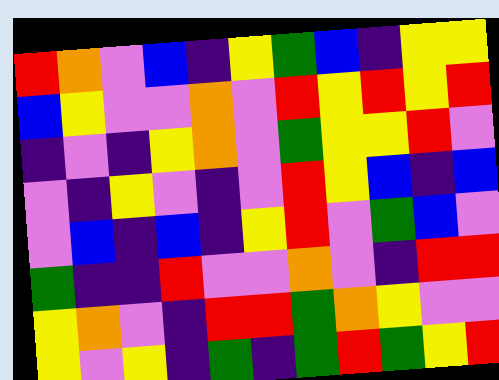[["red", "orange", "violet", "blue", "indigo", "yellow", "green", "blue", "indigo", "yellow", "yellow"], ["blue", "yellow", "violet", "violet", "orange", "violet", "red", "yellow", "red", "yellow", "red"], ["indigo", "violet", "indigo", "yellow", "orange", "violet", "green", "yellow", "yellow", "red", "violet"], ["violet", "indigo", "yellow", "violet", "indigo", "violet", "red", "yellow", "blue", "indigo", "blue"], ["violet", "blue", "indigo", "blue", "indigo", "yellow", "red", "violet", "green", "blue", "violet"], ["green", "indigo", "indigo", "red", "violet", "violet", "orange", "violet", "indigo", "red", "red"], ["yellow", "orange", "violet", "indigo", "red", "red", "green", "orange", "yellow", "violet", "violet"], ["yellow", "violet", "yellow", "indigo", "green", "indigo", "green", "red", "green", "yellow", "red"]]